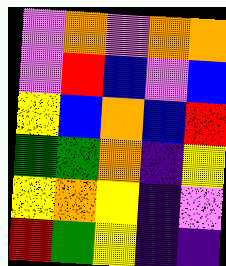[["violet", "orange", "violet", "orange", "orange"], ["violet", "red", "blue", "violet", "blue"], ["yellow", "blue", "orange", "blue", "red"], ["green", "green", "orange", "indigo", "yellow"], ["yellow", "orange", "yellow", "indigo", "violet"], ["red", "green", "yellow", "indigo", "indigo"]]